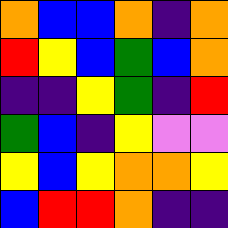[["orange", "blue", "blue", "orange", "indigo", "orange"], ["red", "yellow", "blue", "green", "blue", "orange"], ["indigo", "indigo", "yellow", "green", "indigo", "red"], ["green", "blue", "indigo", "yellow", "violet", "violet"], ["yellow", "blue", "yellow", "orange", "orange", "yellow"], ["blue", "red", "red", "orange", "indigo", "indigo"]]